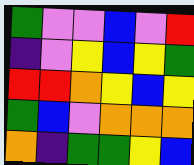[["green", "violet", "violet", "blue", "violet", "red"], ["indigo", "violet", "yellow", "blue", "yellow", "green"], ["red", "red", "orange", "yellow", "blue", "yellow"], ["green", "blue", "violet", "orange", "orange", "orange"], ["orange", "indigo", "green", "green", "yellow", "blue"]]